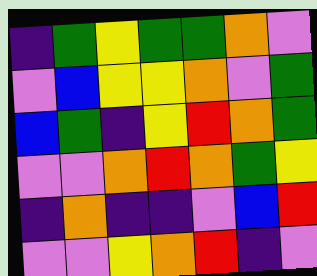[["indigo", "green", "yellow", "green", "green", "orange", "violet"], ["violet", "blue", "yellow", "yellow", "orange", "violet", "green"], ["blue", "green", "indigo", "yellow", "red", "orange", "green"], ["violet", "violet", "orange", "red", "orange", "green", "yellow"], ["indigo", "orange", "indigo", "indigo", "violet", "blue", "red"], ["violet", "violet", "yellow", "orange", "red", "indigo", "violet"]]